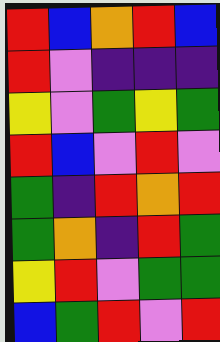[["red", "blue", "orange", "red", "blue"], ["red", "violet", "indigo", "indigo", "indigo"], ["yellow", "violet", "green", "yellow", "green"], ["red", "blue", "violet", "red", "violet"], ["green", "indigo", "red", "orange", "red"], ["green", "orange", "indigo", "red", "green"], ["yellow", "red", "violet", "green", "green"], ["blue", "green", "red", "violet", "red"]]